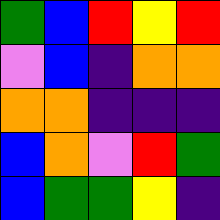[["green", "blue", "red", "yellow", "red"], ["violet", "blue", "indigo", "orange", "orange"], ["orange", "orange", "indigo", "indigo", "indigo"], ["blue", "orange", "violet", "red", "green"], ["blue", "green", "green", "yellow", "indigo"]]